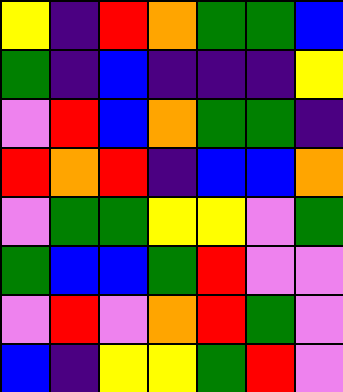[["yellow", "indigo", "red", "orange", "green", "green", "blue"], ["green", "indigo", "blue", "indigo", "indigo", "indigo", "yellow"], ["violet", "red", "blue", "orange", "green", "green", "indigo"], ["red", "orange", "red", "indigo", "blue", "blue", "orange"], ["violet", "green", "green", "yellow", "yellow", "violet", "green"], ["green", "blue", "blue", "green", "red", "violet", "violet"], ["violet", "red", "violet", "orange", "red", "green", "violet"], ["blue", "indigo", "yellow", "yellow", "green", "red", "violet"]]